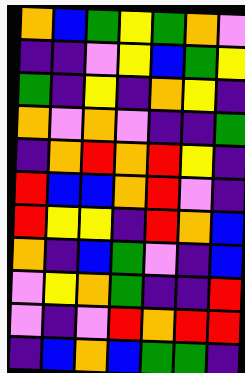[["orange", "blue", "green", "yellow", "green", "orange", "violet"], ["indigo", "indigo", "violet", "yellow", "blue", "green", "yellow"], ["green", "indigo", "yellow", "indigo", "orange", "yellow", "indigo"], ["orange", "violet", "orange", "violet", "indigo", "indigo", "green"], ["indigo", "orange", "red", "orange", "red", "yellow", "indigo"], ["red", "blue", "blue", "orange", "red", "violet", "indigo"], ["red", "yellow", "yellow", "indigo", "red", "orange", "blue"], ["orange", "indigo", "blue", "green", "violet", "indigo", "blue"], ["violet", "yellow", "orange", "green", "indigo", "indigo", "red"], ["violet", "indigo", "violet", "red", "orange", "red", "red"], ["indigo", "blue", "orange", "blue", "green", "green", "indigo"]]